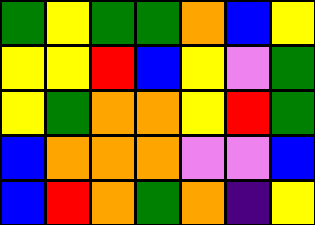[["green", "yellow", "green", "green", "orange", "blue", "yellow"], ["yellow", "yellow", "red", "blue", "yellow", "violet", "green"], ["yellow", "green", "orange", "orange", "yellow", "red", "green"], ["blue", "orange", "orange", "orange", "violet", "violet", "blue"], ["blue", "red", "orange", "green", "orange", "indigo", "yellow"]]